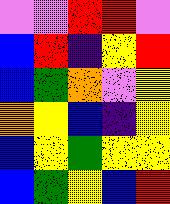[["violet", "violet", "red", "red", "violet"], ["blue", "red", "indigo", "yellow", "red"], ["blue", "green", "orange", "violet", "yellow"], ["orange", "yellow", "blue", "indigo", "yellow"], ["blue", "yellow", "green", "yellow", "yellow"], ["blue", "green", "yellow", "blue", "red"]]